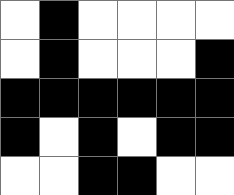[["white", "black", "white", "white", "white", "white"], ["white", "black", "white", "white", "white", "black"], ["black", "black", "black", "black", "black", "black"], ["black", "white", "black", "white", "black", "black"], ["white", "white", "black", "black", "white", "white"]]